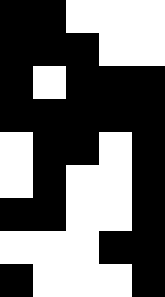[["black", "black", "white", "white", "white"], ["black", "black", "black", "white", "white"], ["black", "white", "black", "black", "black"], ["black", "black", "black", "black", "black"], ["white", "black", "black", "white", "black"], ["white", "black", "white", "white", "black"], ["black", "black", "white", "white", "black"], ["white", "white", "white", "black", "black"], ["black", "white", "white", "white", "black"]]